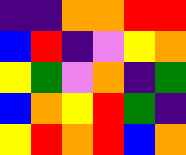[["indigo", "indigo", "orange", "orange", "red", "red"], ["blue", "red", "indigo", "violet", "yellow", "orange"], ["yellow", "green", "violet", "orange", "indigo", "green"], ["blue", "orange", "yellow", "red", "green", "indigo"], ["yellow", "red", "orange", "red", "blue", "orange"]]